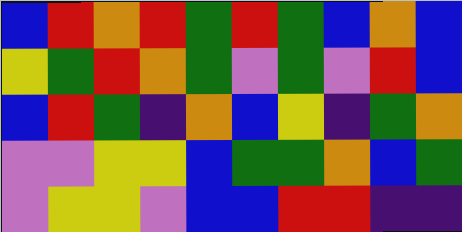[["blue", "red", "orange", "red", "green", "red", "green", "blue", "orange", "blue"], ["yellow", "green", "red", "orange", "green", "violet", "green", "violet", "red", "blue"], ["blue", "red", "green", "indigo", "orange", "blue", "yellow", "indigo", "green", "orange"], ["violet", "violet", "yellow", "yellow", "blue", "green", "green", "orange", "blue", "green"], ["violet", "yellow", "yellow", "violet", "blue", "blue", "red", "red", "indigo", "indigo"]]